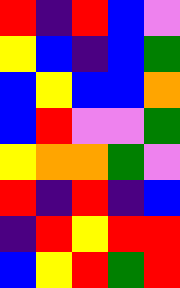[["red", "indigo", "red", "blue", "violet"], ["yellow", "blue", "indigo", "blue", "green"], ["blue", "yellow", "blue", "blue", "orange"], ["blue", "red", "violet", "violet", "green"], ["yellow", "orange", "orange", "green", "violet"], ["red", "indigo", "red", "indigo", "blue"], ["indigo", "red", "yellow", "red", "red"], ["blue", "yellow", "red", "green", "red"]]